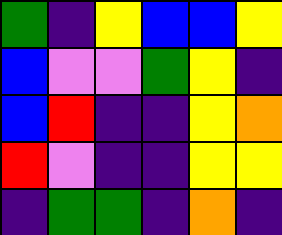[["green", "indigo", "yellow", "blue", "blue", "yellow"], ["blue", "violet", "violet", "green", "yellow", "indigo"], ["blue", "red", "indigo", "indigo", "yellow", "orange"], ["red", "violet", "indigo", "indigo", "yellow", "yellow"], ["indigo", "green", "green", "indigo", "orange", "indigo"]]